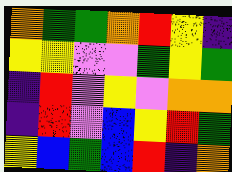[["orange", "green", "green", "orange", "red", "yellow", "indigo"], ["yellow", "yellow", "violet", "violet", "green", "yellow", "green"], ["indigo", "red", "violet", "yellow", "violet", "orange", "orange"], ["indigo", "red", "violet", "blue", "yellow", "red", "green"], ["yellow", "blue", "green", "blue", "red", "indigo", "orange"]]